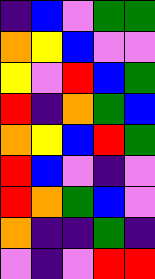[["indigo", "blue", "violet", "green", "green"], ["orange", "yellow", "blue", "violet", "violet"], ["yellow", "violet", "red", "blue", "green"], ["red", "indigo", "orange", "green", "blue"], ["orange", "yellow", "blue", "red", "green"], ["red", "blue", "violet", "indigo", "violet"], ["red", "orange", "green", "blue", "violet"], ["orange", "indigo", "indigo", "green", "indigo"], ["violet", "indigo", "violet", "red", "red"]]